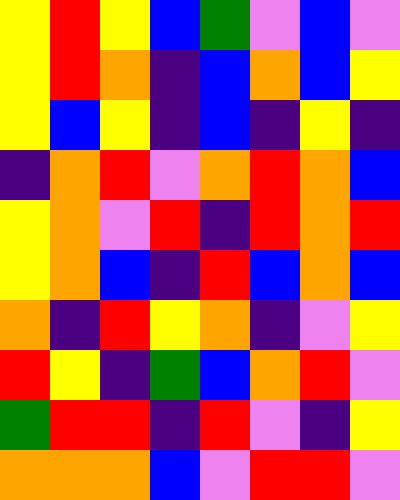[["yellow", "red", "yellow", "blue", "green", "violet", "blue", "violet"], ["yellow", "red", "orange", "indigo", "blue", "orange", "blue", "yellow"], ["yellow", "blue", "yellow", "indigo", "blue", "indigo", "yellow", "indigo"], ["indigo", "orange", "red", "violet", "orange", "red", "orange", "blue"], ["yellow", "orange", "violet", "red", "indigo", "red", "orange", "red"], ["yellow", "orange", "blue", "indigo", "red", "blue", "orange", "blue"], ["orange", "indigo", "red", "yellow", "orange", "indigo", "violet", "yellow"], ["red", "yellow", "indigo", "green", "blue", "orange", "red", "violet"], ["green", "red", "red", "indigo", "red", "violet", "indigo", "yellow"], ["orange", "orange", "orange", "blue", "violet", "red", "red", "violet"]]